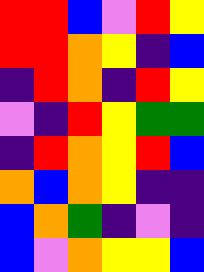[["red", "red", "blue", "violet", "red", "yellow"], ["red", "red", "orange", "yellow", "indigo", "blue"], ["indigo", "red", "orange", "indigo", "red", "yellow"], ["violet", "indigo", "red", "yellow", "green", "green"], ["indigo", "red", "orange", "yellow", "red", "blue"], ["orange", "blue", "orange", "yellow", "indigo", "indigo"], ["blue", "orange", "green", "indigo", "violet", "indigo"], ["blue", "violet", "orange", "yellow", "yellow", "blue"]]